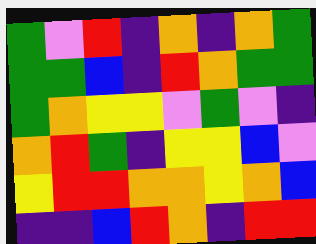[["green", "violet", "red", "indigo", "orange", "indigo", "orange", "green"], ["green", "green", "blue", "indigo", "red", "orange", "green", "green"], ["green", "orange", "yellow", "yellow", "violet", "green", "violet", "indigo"], ["orange", "red", "green", "indigo", "yellow", "yellow", "blue", "violet"], ["yellow", "red", "red", "orange", "orange", "yellow", "orange", "blue"], ["indigo", "indigo", "blue", "red", "orange", "indigo", "red", "red"]]